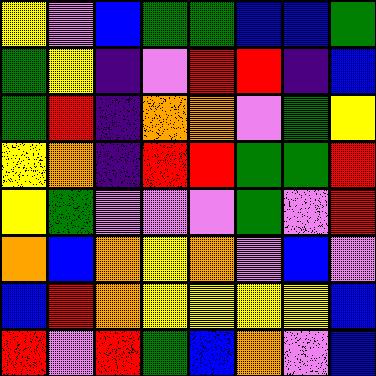[["yellow", "violet", "blue", "green", "green", "blue", "blue", "green"], ["green", "yellow", "indigo", "violet", "red", "red", "indigo", "blue"], ["green", "red", "indigo", "orange", "orange", "violet", "green", "yellow"], ["yellow", "orange", "indigo", "red", "red", "green", "green", "red"], ["yellow", "green", "violet", "violet", "violet", "green", "violet", "red"], ["orange", "blue", "orange", "yellow", "orange", "violet", "blue", "violet"], ["blue", "red", "orange", "yellow", "yellow", "yellow", "yellow", "blue"], ["red", "violet", "red", "green", "blue", "orange", "violet", "blue"]]